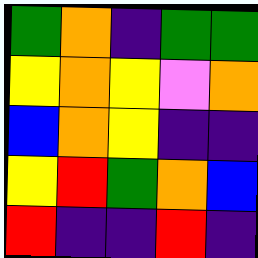[["green", "orange", "indigo", "green", "green"], ["yellow", "orange", "yellow", "violet", "orange"], ["blue", "orange", "yellow", "indigo", "indigo"], ["yellow", "red", "green", "orange", "blue"], ["red", "indigo", "indigo", "red", "indigo"]]